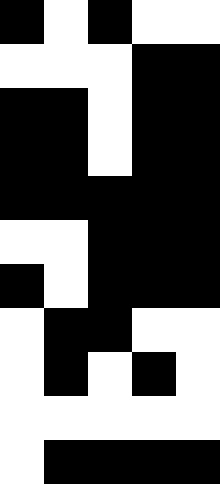[["black", "white", "black", "white", "white"], ["white", "white", "white", "black", "black"], ["black", "black", "white", "black", "black"], ["black", "black", "white", "black", "black"], ["black", "black", "black", "black", "black"], ["white", "white", "black", "black", "black"], ["black", "white", "black", "black", "black"], ["white", "black", "black", "white", "white"], ["white", "black", "white", "black", "white"], ["white", "white", "white", "white", "white"], ["white", "black", "black", "black", "black"]]